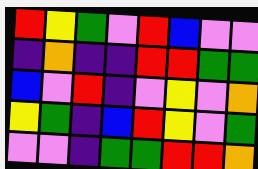[["red", "yellow", "green", "violet", "red", "blue", "violet", "violet"], ["indigo", "orange", "indigo", "indigo", "red", "red", "green", "green"], ["blue", "violet", "red", "indigo", "violet", "yellow", "violet", "orange"], ["yellow", "green", "indigo", "blue", "red", "yellow", "violet", "green"], ["violet", "violet", "indigo", "green", "green", "red", "red", "orange"]]